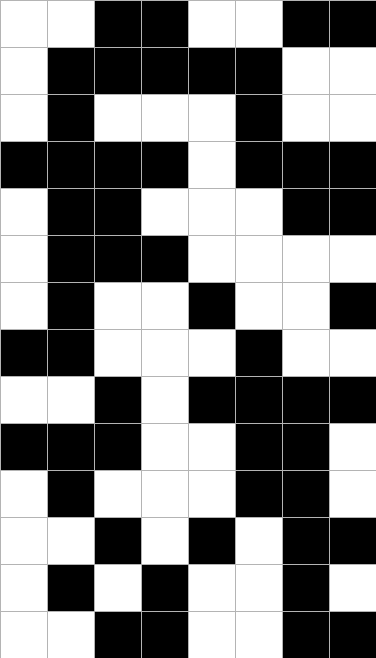[["white", "white", "black", "black", "white", "white", "black", "black"], ["white", "black", "black", "black", "black", "black", "white", "white"], ["white", "black", "white", "white", "white", "black", "white", "white"], ["black", "black", "black", "black", "white", "black", "black", "black"], ["white", "black", "black", "white", "white", "white", "black", "black"], ["white", "black", "black", "black", "white", "white", "white", "white"], ["white", "black", "white", "white", "black", "white", "white", "black"], ["black", "black", "white", "white", "white", "black", "white", "white"], ["white", "white", "black", "white", "black", "black", "black", "black"], ["black", "black", "black", "white", "white", "black", "black", "white"], ["white", "black", "white", "white", "white", "black", "black", "white"], ["white", "white", "black", "white", "black", "white", "black", "black"], ["white", "black", "white", "black", "white", "white", "black", "white"], ["white", "white", "black", "black", "white", "white", "black", "black"]]